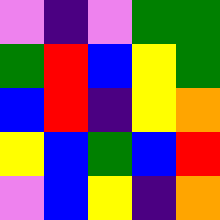[["violet", "indigo", "violet", "green", "green"], ["green", "red", "blue", "yellow", "green"], ["blue", "red", "indigo", "yellow", "orange"], ["yellow", "blue", "green", "blue", "red"], ["violet", "blue", "yellow", "indigo", "orange"]]